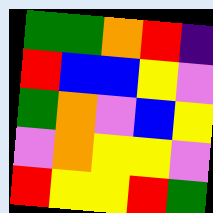[["green", "green", "orange", "red", "indigo"], ["red", "blue", "blue", "yellow", "violet"], ["green", "orange", "violet", "blue", "yellow"], ["violet", "orange", "yellow", "yellow", "violet"], ["red", "yellow", "yellow", "red", "green"]]